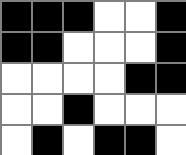[["black", "black", "black", "white", "white", "black"], ["black", "black", "white", "white", "white", "black"], ["white", "white", "white", "white", "black", "black"], ["white", "white", "black", "white", "white", "white"], ["white", "black", "white", "black", "black", "white"]]